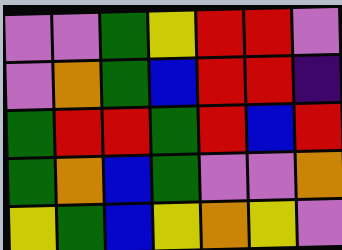[["violet", "violet", "green", "yellow", "red", "red", "violet"], ["violet", "orange", "green", "blue", "red", "red", "indigo"], ["green", "red", "red", "green", "red", "blue", "red"], ["green", "orange", "blue", "green", "violet", "violet", "orange"], ["yellow", "green", "blue", "yellow", "orange", "yellow", "violet"]]